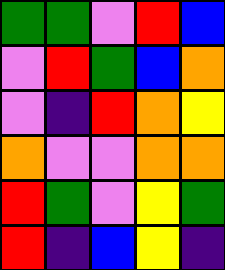[["green", "green", "violet", "red", "blue"], ["violet", "red", "green", "blue", "orange"], ["violet", "indigo", "red", "orange", "yellow"], ["orange", "violet", "violet", "orange", "orange"], ["red", "green", "violet", "yellow", "green"], ["red", "indigo", "blue", "yellow", "indigo"]]